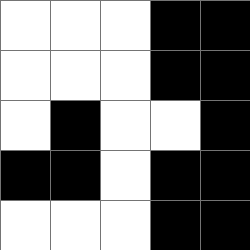[["white", "white", "white", "black", "black"], ["white", "white", "white", "black", "black"], ["white", "black", "white", "white", "black"], ["black", "black", "white", "black", "black"], ["white", "white", "white", "black", "black"]]